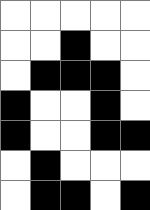[["white", "white", "white", "white", "white"], ["white", "white", "black", "white", "white"], ["white", "black", "black", "black", "white"], ["black", "white", "white", "black", "white"], ["black", "white", "white", "black", "black"], ["white", "black", "white", "white", "white"], ["white", "black", "black", "white", "black"]]